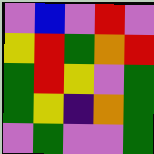[["violet", "blue", "violet", "red", "violet"], ["yellow", "red", "green", "orange", "red"], ["green", "red", "yellow", "violet", "green"], ["green", "yellow", "indigo", "orange", "green"], ["violet", "green", "violet", "violet", "green"]]